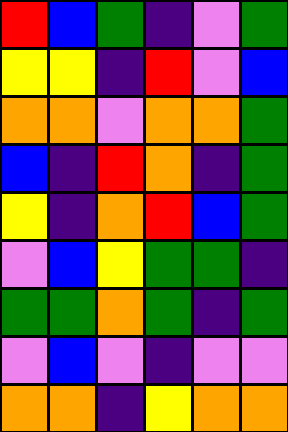[["red", "blue", "green", "indigo", "violet", "green"], ["yellow", "yellow", "indigo", "red", "violet", "blue"], ["orange", "orange", "violet", "orange", "orange", "green"], ["blue", "indigo", "red", "orange", "indigo", "green"], ["yellow", "indigo", "orange", "red", "blue", "green"], ["violet", "blue", "yellow", "green", "green", "indigo"], ["green", "green", "orange", "green", "indigo", "green"], ["violet", "blue", "violet", "indigo", "violet", "violet"], ["orange", "orange", "indigo", "yellow", "orange", "orange"]]